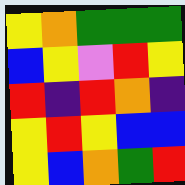[["yellow", "orange", "green", "green", "green"], ["blue", "yellow", "violet", "red", "yellow"], ["red", "indigo", "red", "orange", "indigo"], ["yellow", "red", "yellow", "blue", "blue"], ["yellow", "blue", "orange", "green", "red"]]